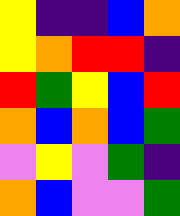[["yellow", "indigo", "indigo", "blue", "orange"], ["yellow", "orange", "red", "red", "indigo"], ["red", "green", "yellow", "blue", "red"], ["orange", "blue", "orange", "blue", "green"], ["violet", "yellow", "violet", "green", "indigo"], ["orange", "blue", "violet", "violet", "green"]]